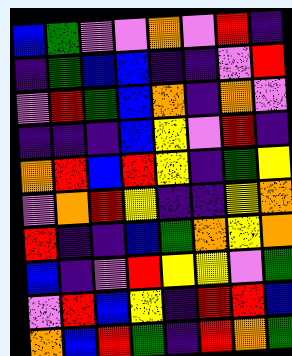[["blue", "green", "violet", "violet", "orange", "violet", "red", "indigo"], ["indigo", "green", "blue", "blue", "indigo", "indigo", "violet", "red"], ["violet", "red", "green", "blue", "orange", "indigo", "orange", "violet"], ["indigo", "indigo", "indigo", "blue", "yellow", "violet", "red", "indigo"], ["orange", "red", "blue", "red", "yellow", "indigo", "green", "yellow"], ["violet", "orange", "red", "yellow", "indigo", "indigo", "yellow", "orange"], ["red", "indigo", "indigo", "blue", "green", "orange", "yellow", "orange"], ["blue", "indigo", "violet", "red", "yellow", "yellow", "violet", "green"], ["violet", "red", "blue", "yellow", "indigo", "red", "red", "blue"], ["orange", "blue", "red", "green", "indigo", "red", "orange", "green"]]